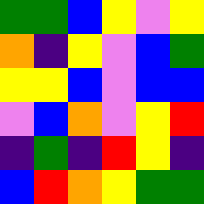[["green", "green", "blue", "yellow", "violet", "yellow"], ["orange", "indigo", "yellow", "violet", "blue", "green"], ["yellow", "yellow", "blue", "violet", "blue", "blue"], ["violet", "blue", "orange", "violet", "yellow", "red"], ["indigo", "green", "indigo", "red", "yellow", "indigo"], ["blue", "red", "orange", "yellow", "green", "green"]]